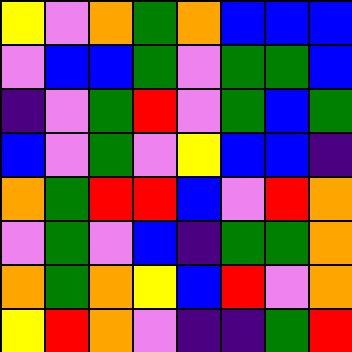[["yellow", "violet", "orange", "green", "orange", "blue", "blue", "blue"], ["violet", "blue", "blue", "green", "violet", "green", "green", "blue"], ["indigo", "violet", "green", "red", "violet", "green", "blue", "green"], ["blue", "violet", "green", "violet", "yellow", "blue", "blue", "indigo"], ["orange", "green", "red", "red", "blue", "violet", "red", "orange"], ["violet", "green", "violet", "blue", "indigo", "green", "green", "orange"], ["orange", "green", "orange", "yellow", "blue", "red", "violet", "orange"], ["yellow", "red", "orange", "violet", "indigo", "indigo", "green", "red"]]